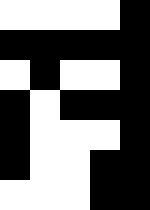[["white", "white", "white", "white", "black"], ["black", "black", "black", "black", "black"], ["white", "black", "white", "white", "black"], ["black", "white", "black", "black", "black"], ["black", "white", "white", "white", "black"], ["black", "white", "white", "black", "black"], ["white", "white", "white", "black", "black"]]